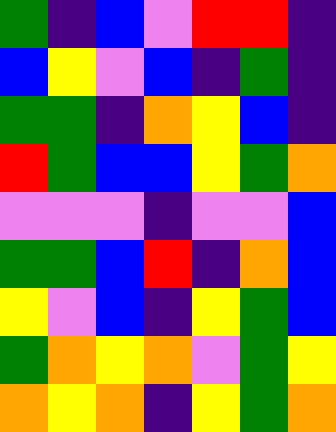[["green", "indigo", "blue", "violet", "red", "red", "indigo"], ["blue", "yellow", "violet", "blue", "indigo", "green", "indigo"], ["green", "green", "indigo", "orange", "yellow", "blue", "indigo"], ["red", "green", "blue", "blue", "yellow", "green", "orange"], ["violet", "violet", "violet", "indigo", "violet", "violet", "blue"], ["green", "green", "blue", "red", "indigo", "orange", "blue"], ["yellow", "violet", "blue", "indigo", "yellow", "green", "blue"], ["green", "orange", "yellow", "orange", "violet", "green", "yellow"], ["orange", "yellow", "orange", "indigo", "yellow", "green", "orange"]]